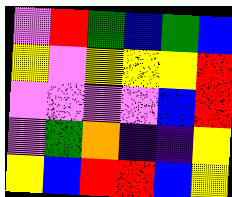[["violet", "red", "green", "blue", "green", "blue"], ["yellow", "violet", "yellow", "yellow", "yellow", "red"], ["violet", "violet", "violet", "violet", "blue", "red"], ["violet", "green", "orange", "indigo", "indigo", "yellow"], ["yellow", "blue", "red", "red", "blue", "yellow"]]